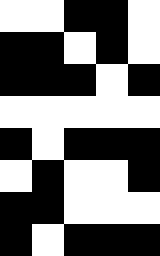[["white", "white", "black", "black", "white"], ["black", "black", "white", "black", "white"], ["black", "black", "black", "white", "black"], ["white", "white", "white", "white", "white"], ["black", "white", "black", "black", "black"], ["white", "black", "white", "white", "black"], ["black", "black", "white", "white", "white"], ["black", "white", "black", "black", "black"]]